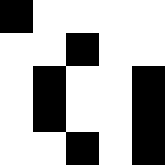[["black", "white", "white", "white", "white"], ["white", "white", "black", "white", "white"], ["white", "black", "white", "white", "black"], ["white", "black", "white", "white", "black"], ["white", "white", "black", "white", "black"]]